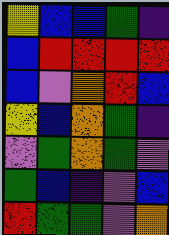[["yellow", "blue", "blue", "green", "indigo"], ["blue", "red", "red", "red", "red"], ["blue", "violet", "orange", "red", "blue"], ["yellow", "blue", "orange", "green", "indigo"], ["violet", "green", "orange", "green", "violet"], ["green", "blue", "indigo", "violet", "blue"], ["red", "green", "green", "violet", "orange"]]